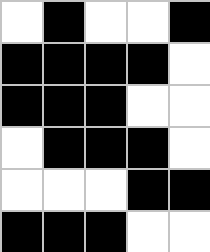[["white", "black", "white", "white", "black"], ["black", "black", "black", "black", "white"], ["black", "black", "black", "white", "white"], ["white", "black", "black", "black", "white"], ["white", "white", "white", "black", "black"], ["black", "black", "black", "white", "white"]]